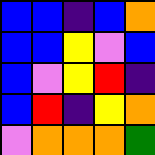[["blue", "blue", "indigo", "blue", "orange"], ["blue", "blue", "yellow", "violet", "blue"], ["blue", "violet", "yellow", "red", "indigo"], ["blue", "red", "indigo", "yellow", "orange"], ["violet", "orange", "orange", "orange", "green"]]